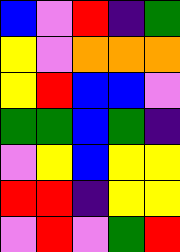[["blue", "violet", "red", "indigo", "green"], ["yellow", "violet", "orange", "orange", "orange"], ["yellow", "red", "blue", "blue", "violet"], ["green", "green", "blue", "green", "indigo"], ["violet", "yellow", "blue", "yellow", "yellow"], ["red", "red", "indigo", "yellow", "yellow"], ["violet", "red", "violet", "green", "red"]]